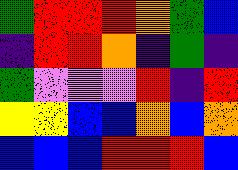[["green", "red", "red", "red", "orange", "green", "blue"], ["indigo", "red", "red", "orange", "indigo", "green", "indigo"], ["green", "violet", "violet", "violet", "red", "indigo", "red"], ["yellow", "yellow", "blue", "blue", "orange", "blue", "orange"], ["blue", "blue", "blue", "red", "red", "red", "blue"]]